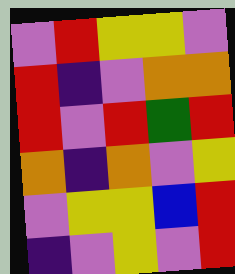[["violet", "red", "yellow", "yellow", "violet"], ["red", "indigo", "violet", "orange", "orange"], ["red", "violet", "red", "green", "red"], ["orange", "indigo", "orange", "violet", "yellow"], ["violet", "yellow", "yellow", "blue", "red"], ["indigo", "violet", "yellow", "violet", "red"]]